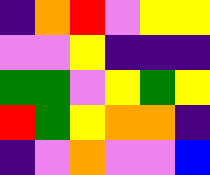[["indigo", "orange", "red", "violet", "yellow", "yellow"], ["violet", "violet", "yellow", "indigo", "indigo", "indigo"], ["green", "green", "violet", "yellow", "green", "yellow"], ["red", "green", "yellow", "orange", "orange", "indigo"], ["indigo", "violet", "orange", "violet", "violet", "blue"]]